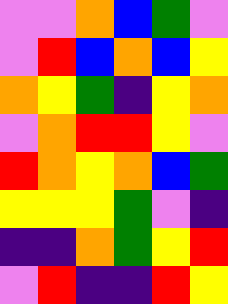[["violet", "violet", "orange", "blue", "green", "violet"], ["violet", "red", "blue", "orange", "blue", "yellow"], ["orange", "yellow", "green", "indigo", "yellow", "orange"], ["violet", "orange", "red", "red", "yellow", "violet"], ["red", "orange", "yellow", "orange", "blue", "green"], ["yellow", "yellow", "yellow", "green", "violet", "indigo"], ["indigo", "indigo", "orange", "green", "yellow", "red"], ["violet", "red", "indigo", "indigo", "red", "yellow"]]